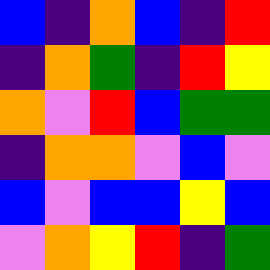[["blue", "indigo", "orange", "blue", "indigo", "red"], ["indigo", "orange", "green", "indigo", "red", "yellow"], ["orange", "violet", "red", "blue", "green", "green"], ["indigo", "orange", "orange", "violet", "blue", "violet"], ["blue", "violet", "blue", "blue", "yellow", "blue"], ["violet", "orange", "yellow", "red", "indigo", "green"]]